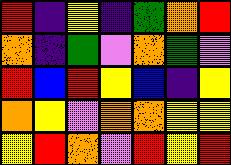[["red", "indigo", "yellow", "indigo", "green", "orange", "red"], ["orange", "indigo", "green", "violet", "orange", "green", "violet"], ["red", "blue", "red", "yellow", "blue", "indigo", "yellow"], ["orange", "yellow", "violet", "orange", "orange", "yellow", "yellow"], ["yellow", "red", "orange", "violet", "red", "yellow", "red"]]